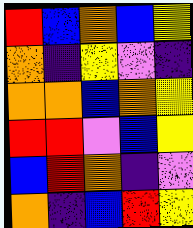[["red", "blue", "orange", "blue", "yellow"], ["orange", "indigo", "yellow", "violet", "indigo"], ["orange", "orange", "blue", "orange", "yellow"], ["red", "red", "violet", "blue", "yellow"], ["blue", "red", "orange", "indigo", "violet"], ["orange", "indigo", "blue", "red", "yellow"]]